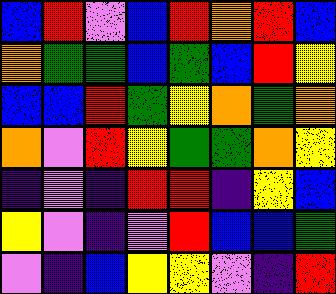[["blue", "red", "violet", "blue", "red", "orange", "red", "blue"], ["orange", "green", "green", "blue", "green", "blue", "red", "yellow"], ["blue", "blue", "red", "green", "yellow", "orange", "green", "orange"], ["orange", "violet", "red", "yellow", "green", "green", "orange", "yellow"], ["indigo", "violet", "indigo", "red", "red", "indigo", "yellow", "blue"], ["yellow", "violet", "indigo", "violet", "red", "blue", "blue", "green"], ["violet", "indigo", "blue", "yellow", "yellow", "violet", "indigo", "red"]]